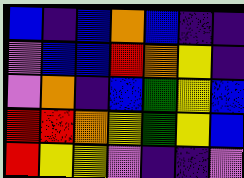[["blue", "indigo", "blue", "orange", "blue", "indigo", "indigo"], ["violet", "blue", "blue", "red", "orange", "yellow", "indigo"], ["violet", "orange", "indigo", "blue", "green", "yellow", "blue"], ["red", "red", "orange", "yellow", "green", "yellow", "blue"], ["red", "yellow", "yellow", "violet", "indigo", "indigo", "violet"]]